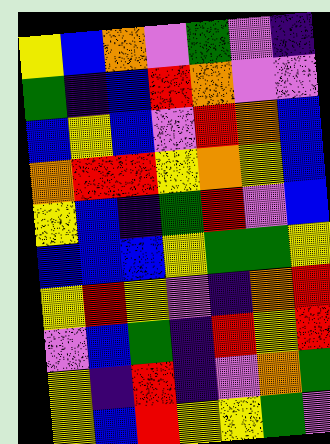[["yellow", "blue", "orange", "violet", "green", "violet", "indigo"], ["green", "indigo", "blue", "red", "orange", "violet", "violet"], ["blue", "yellow", "blue", "violet", "red", "orange", "blue"], ["orange", "red", "red", "yellow", "orange", "yellow", "blue"], ["yellow", "blue", "indigo", "green", "red", "violet", "blue"], ["blue", "blue", "blue", "yellow", "green", "green", "yellow"], ["yellow", "red", "yellow", "violet", "indigo", "orange", "red"], ["violet", "blue", "green", "indigo", "red", "yellow", "red"], ["yellow", "indigo", "red", "indigo", "violet", "orange", "green"], ["yellow", "blue", "red", "yellow", "yellow", "green", "violet"]]